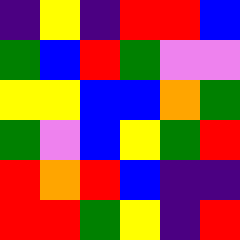[["indigo", "yellow", "indigo", "red", "red", "blue"], ["green", "blue", "red", "green", "violet", "violet"], ["yellow", "yellow", "blue", "blue", "orange", "green"], ["green", "violet", "blue", "yellow", "green", "red"], ["red", "orange", "red", "blue", "indigo", "indigo"], ["red", "red", "green", "yellow", "indigo", "red"]]